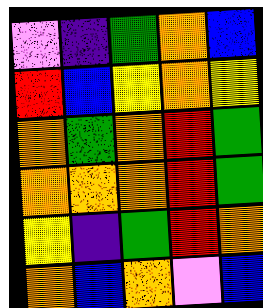[["violet", "indigo", "green", "orange", "blue"], ["red", "blue", "yellow", "orange", "yellow"], ["orange", "green", "orange", "red", "green"], ["orange", "orange", "orange", "red", "green"], ["yellow", "indigo", "green", "red", "orange"], ["orange", "blue", "orange", "violet", "blue"]]